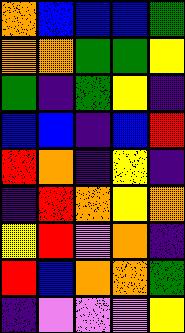[["orange", "blue", "blue", "blue", "green"], ["orange", "orange", "green", "green", "yellow"], ["green", "indigo", "green", "yellow", "indigo"], ["blue", "blue", "indigo", "blue", "red"], ["red", "orange", "indigo", "yellow", "indigo"], ["indigo", "red", "orange", "yellow", "orange"], ["yellow", "red", "violet", "orange", "indigo"], ["red", "blue", "orange", "orange", "green"], ["indigo", "violet", "violet", "violet", "yellow"]]